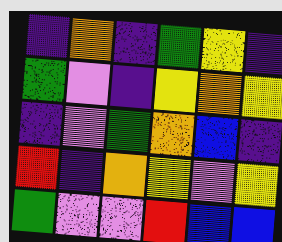[["indigo", "orange", "indigo", "green", "yellow", "indigo"], ["green", "violet", "indigo", "yellow", "orange", "yellow"], ["indigo", "violet", "green", "orange", "blue", "indigo"], ["red", "indigo", "orange", "yellow", "violet", "yellow"], ["green", "violet", "violet", "red", "blue", "blue"]]